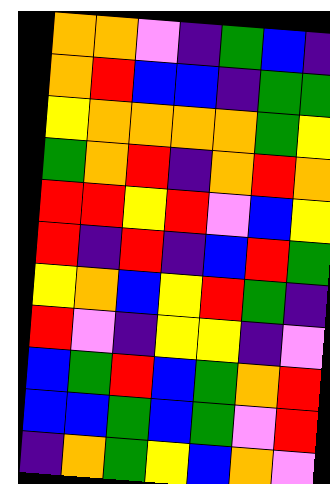[["orange", "orange", "violet", "indigo", "green", "blue", "indigo"], ["orange", "red", "blue", "blue", "indigo", "green", "green"], ["yellow", "orange", "orange", "orange", "orange", "green", "yellow"], ["green", "orange", "red", "indigo", "orange", "red", "orange"], ["red", "red", "yellow", "red", "violet", "blue", "yellow"], ["red", "indigo", "red", "indigo", "blue", "red", "green"], ["yellow", "orange", "blue", "yellow", "red", "green", "indigo"], ["red", "violet", "indigo", "yellow", "yellow", "indigo", "violet"], ["blue", "green", "red", "blue", "green", "orange", "red"], ["blue", "blue", "green", "blue", "green", "violet", "red"], ["indigo", "orange", "green", "yellow", "blue", "orange", "violet"]]